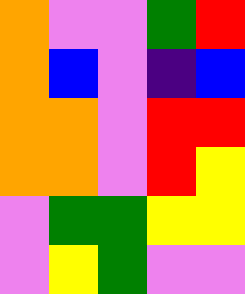[["orange", "violet", "violet", "green", "red"], ["orange", "blue", "violet", "indigo", "blue"], ["orange", "orange", "violet", "red", "red"], ["orange", "orange", "violet", "red", "yellow"], ["violet", "green", "green", "yellow", "yellow"], ["violet", "yellow", "green", "violet", "violet"]]